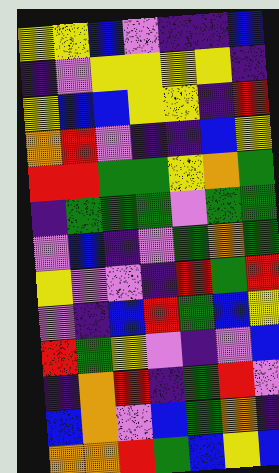[["yellow", "yellow", "blue", "violet", "indigo", "indigo", "blue"], ["indigo", "violet", "yellow", "yellow", "yellow", "yellow", "indigo"], ["yellow", "blue", "blue", "yellow", "yellow", "indigo", "red"], ["orange", "red", "violet", "indigo", "indigo", "blue", "yellow"], ["red", "red", "green", "green", "yellow", "orange", "green"], ["indigo", "green", "green", "green", "violet", "green", "green"], ["violet", "blue", "indigo", "violet", "green", "orange", "green"], ["yellow", "violet", "violet", "indigo", "red", "green", "red"], ["violet", "indigo", "blue", "red", "green", "blue", "yellow"], ["red", "green", "yellow", "violet", "indigo", "violet", "blue"], ["indigo", "orange", "red", "indigo", "green", "red", "violet"], ["blue", "orange", "violet", "blue", "green", "orange", "indigo"], ["orange", "orange", "red", "green", "blue", "yellow", "blue"]]